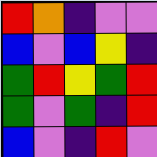[["red", "orange", "indigo", "violet", "violet"], ["blue", "violet", "blue", "yellow", "indigo"], ["green", "red", "yellow", "green", "red"], ["green", "violet", "green", "indigo", "red"], ["blue", "violet", "indigo", "red", "violet"]]